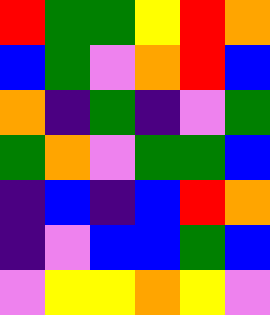[["red", "green", "green", "yellow", "red", "orange"], ["blue", "green", "violet", "orange", "red", "blue"], ["orange", "indigo", "green", "indigo", "violet", "green"], ["green", "orange", "violet", "green", "green", "blue"], ["indigo", "blue", "indigo", "blue", "red", "orange"], ["indigo", "violet", "blue", "blue", "green", "blue"], ["violet", "yellow", "yellow", "orange", "yellow", "violet"]]